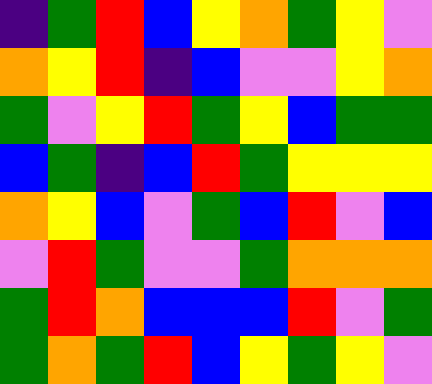[["indigo", "green", "red", "blue", "yellow", "orange", "green", "yellow", "violet"], ["orange", "yellow", "red", "indigo", "blue", "violet", "violet", "yellow", "orange"], ["green", "violet", "yellow", "red", "green", "yellow", "blue", "green", "green"], ["blue", "green", "indigo", "blue", "red", "green", "yellow", "yellow", "yellow"], ["orange", "yellow", "blue", "violet", "green", "blue", "red", "violet", "blue"], ["violet", "red", "green", "violet", "violet", "green", "orange", "orange", "orange"], ["green", "red", "orange", "blue", "blue", "blue", "red", "violet", "green"], ["green", "orange", "green", "red", "blue", "yellow", "green", "yellow", "violet"]]